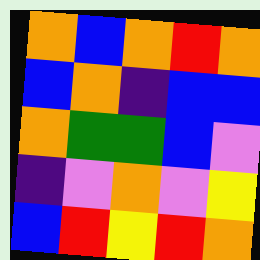[["orange", "blue", "orange", "red", "orange"], ["blue", "orange", "indigo", "blue", "blue"], ["orange", "green", "green", "blue", "violet"], ["indigo", "violet", "orange", "violet", "yellow"], ["blue", "red", "yellow", "red", "orange"]]